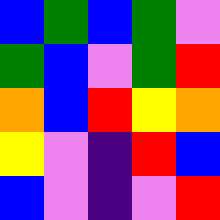[["blue", "green", "blue", "green", "violet"], ["green", "blue", "violet", "green", "red"], ["orange", "blue", "red", "yellow", "orange"], ["yellow", "violet", "indigo", "red", "blue"], ["blue", "violet", "indigo", "violet", "red"]]